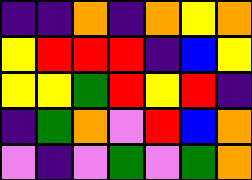[["indigo", "indigo", "orange", "indigo", "orange", "yellow", "orange"], ["yellow", "red", "red", "red", "indigo", "blue", "yellow"], ["yellow", "yellow", "green", "red", "yellow", "red", "indigo"], ["indigo", "green", "orange", "violet", "red", "blue", "orange"], ["violet", "indigo", "violet", "green", "violet", "green", "orange"]]